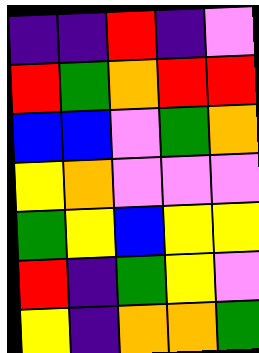[["indigo", "indigo", "red", "indigo", "violet"], ["red", "green", "orange", "red", "red"], ["blue", "blue", "violet", "green", "orange"], ["yellow", "orange", "violet", "violet", "violet"], ["green", "yellow", "blue", "yellow", "yellow"], ["red", "indigo", "green", "yellow", "violet"], ["yellow", "indigo", "orange", "orange", "green"]]